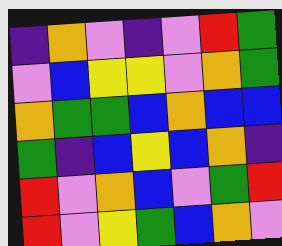[["indigo", "orange", "violet", "indigo", "violet", "red", "green"], ["violet", "blue", "yellow", "yellow", "violet", "orange", "green"], ["orange", "green", "green", "blue", "orange", "blue", "blue"], ["green", "indigo", "blue", "yellow", "blue", "orange", "indigo"], ["red", "violet", "orange", "blue", "violet", "green", "red"], ["red", "violet", "yellow", "green", "blue", "orange", "violet"]]